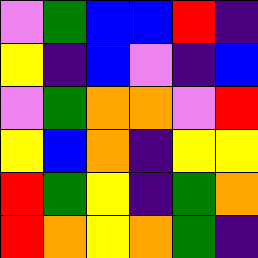[["violet", "green", "blue", "blue", "red", "indigo"], ["yellow", "indigo", "blue", "violet", "indigo", "blue"], ["violet", "green", "orange", "orange", "violet", "red"], ["yellow", "blue", "orange", "indigo", "yellow", "yellow"], ["red", "green", "yellow", "indigo", "green", "orange"], ["red", "orange", "yellow", "orange", "green", "indigo"]]